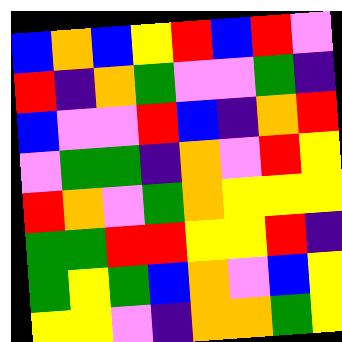[["blue", "orange", "blue", "yellow", "red", "blue", "red", "violet"], ["red", "indigo", "orange", "green", "violet", "violet", "green", "indigo"], ["blue", "violet", "violet", "red", "blue", "indigo", "orange", "red"], ["violet", "green", "green", "indigo", "orange", "violet", "red", "yellow"], ["red", "orange", "violet", "green", "orange", "yellow", "yellow", "yellow"], ["green", "green", "red", "red", "yellow", "yellow", "red", "indigo"], ["green", "yellow", "green", "blue", "orange", "violet", "blue", "yellow"], ["yellow", "yellow", "violet", "indigo", "orange", "orange", "green", "yellow"]]